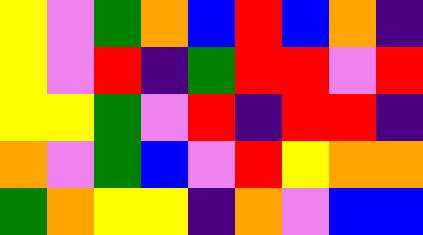[["yellow", "violet", "green", "orange", "blue", "red", "blue", "orange", "indigo"], ["yellow", "violet", "red", "indigo", "green", "red", "red", "violet", "red"], ["yellow", "yellow", "green", "violet", "red", "indigo", "red", "red", "indigo"], ["orange", "violet", "green", "blue", "violet", "red", "yellow", "orange", "orange"], ["green", "orange", "yellow", "yellow", "indigo", "orange", "violet", "blue", "blue"]]